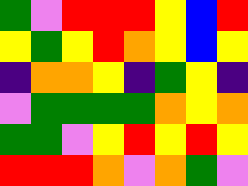[["green", "violet", "red", "red", "red", "yellow", "blue", "red"], ["yellow", "green", "yellow", "red", "orange", "yellow", "blue", "yellow"], ["indigo", "orange", "orange", "yellow", "indigo", "green", "yellow", "indigo"], ["violet", "green", "green", "green", "green", "orange", "yellow", "orange"], ["green", "green", "violet", "yellow", "red", "yellow", "red", "yellow"], ["red", "red", "red", "orange", "violet", "orange", "green", "violet"]]